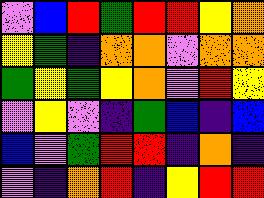[["violet", "blue", "red", "green", "red", "red", "yellow", "orange"], ["yellow", "green", "indigo", "orange", "orange", "violet", "orange", "orange"], ["green", "yellow", "green", "yellow", "orange", "violet", "red", "yellow"], ["violet", "yellow", "violet", "indigo", "green", "blue", "indigo", "blue"], ["blue", "violet", "green", "red", "red", "indigo", "orange", "indigo"], ["violet", "indigo", "orange", "red", "indigo", "yellow", "red", "red"]]